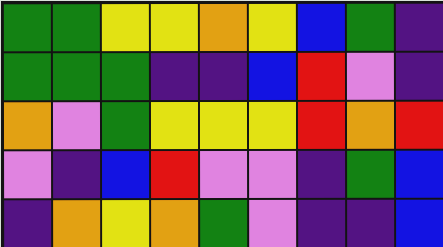[["green", "green", "yellow", "yellow", "orange", "yellow", "blue", "green", "indigo"], ["green", "green", "green", "indigo", "indigo", "blue", "red", "violet", "indigo"], ["orange", "violet", "green", "yellow", "yellow", "yellow", "red", "orange", "red"], ["violet", "indigo", "blue", "red", "violet", "violet", "indigo", "green", "blue"], ["indigo", "orange", "yellow", "orange", "green", "violet", "indigo", "indigo", "blue"]]